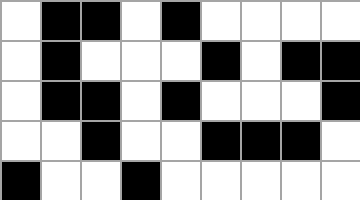[["white", "black", "black", "white", "black", "white", "white", "white", "white"], ["white", "black", "white", "white", "white", "black", "white", "black", "black"], ["white", "black", "black", "white", "black", "white", "white", "white", "black"], ["white", "white", "black", "white", "white", "black", "black", "black", "white"], ["black", "white", "white", "black", "white", "white", "white", "white", "white"]]